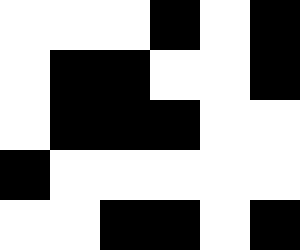[["white", "white", "white", "black", "white", "black"], ["white", "black", "black", "white", "white", "black"], ["white", "black", "black", "black", "white", "white"], ["black", "white", "white", "white", "white", "white"], ["white", "white", "black", "black", "white", "black"]]